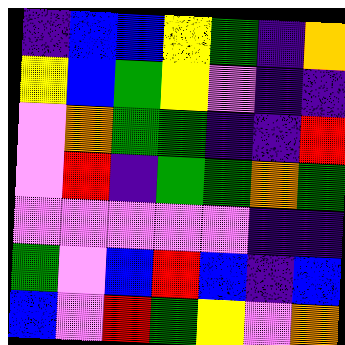[["indigo", "blue", "blue", "yellow", "green", "indigo", "orange"], ["yellow", "blue", "green", "yellow", "violet", "indigo", "indigo"], ["violet", "orange", "green", "green", "indigo", "indigo", "red"], ["violet", "red", "indigo", "green", "green", "orange", "green"], ["violet", "violet", "violet", "violet", "violet", "indigo", "indigo"], ["green", "violet", "blue", "red", "blue", "indigo", "blue"], ["blue", "violet", "red", "green", "yellow", "violet", "orange"]]